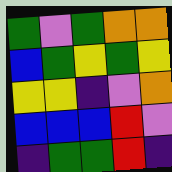[["green", "violet", "green", "orange", "orange"], ["blue", "green", "yellow", "green", "yellow"], ["yellow", "yellow", "indigo", "violet", "orange"], ["blue", "blue", "blue", "red", "violet"], ["indigo", "green", "green", "red", "indigo"]]